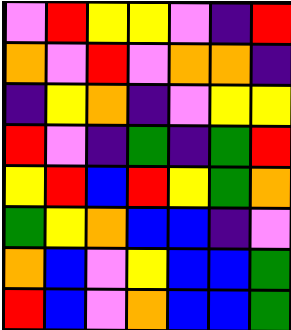[["violet", "red", "yellow", "yellow", "violet", "indigo", "red"], ["orange", "violet", "red", "violet", "orange", "orange", "indigo"], ["indigo", "yellow", "orange", "indigo", "violet", "yellow", "yellow"], ["red", "violet", "indigo", "green", "indigo", "green", "red"], ["yellow", "red", "blue", "red", "yellow", "green", "orange"], ["green", "yellow", "orange", "blue", "blue", "indigo", "violet"], ["orange", "blue", "violet", "yellow", "blue", "blue", "green"], ["red", "blue", "violet", "orange", "blue", "blue", "green"]]